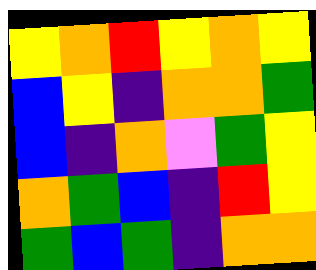[["yellow", "orange", "red", "yellow", "orange", "yellow"], ["blue", "yellow", "indigo", "orange", "orange", "green"], ["blue", "indigo", "orange", "violet", "green", "yellow"], ["orange", "green", "blue", "indigo", "red", "yellow"], ["green", "blue", "green", "indigo", "orange", "orange"]]